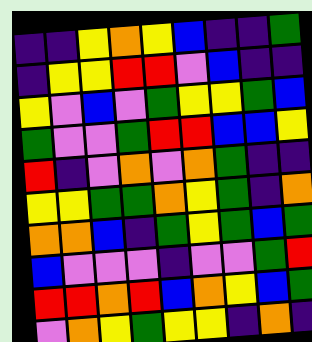[["indigo", "indigo", "yellow", "orange", "yellow", "blue", "indigo", "indigo", "green"], ["indigo", "yellow", "yellow", "red", "red", "violet", "blue", "indigo", "indigo"], ["yellow", "violet", "blue", "violet", "green", "yellow", "yellow", "green", "blue"], ["green", "violet", "violet", "green", "red", "red", "blue", "blue", "yellow"], ["red", "indigo", "violet", "orange", "violet", "orange", "green", "indigo", "indigo"], ["yellow", "yellow", "green", "green", "orange", "yellow", "green", "indigo", "orange"], ["orange", "orange", "blue", "indigo", "green", "yellow", "green", "blue", "green"], ["blue", "violet", "violet", "violet", "indigo", "violet", "violet", "green", "red"], ["red", "red", "orange", "red", "blue", "orange", "yellow", "blue", "green"], ["violet", "orange", "yellow", "green", "yellow", "yellow", "indigo", "orange", "indigo"]]